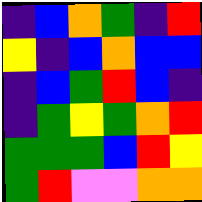[["indigo", "blue", "orange", "green", "indigo", "red"], ["yellow", "indigo", "blue", "orange", "blue", "blue"], ["indigo", "blue", "green", "red", "blue", "indigo"], ["indigo", "green", "yellow", "green", "orange", "red"], ["green", "green", "green", "blue", "red", "yellow"], ["green", "red", "violet", "violet", "orange", "orange"]]